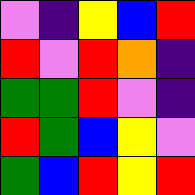[["violet", "indigo", "yellow", "blue", "red"], ["red", "violet", "red", "orange", "indigo"], ["green", "green", "red", "violet", "indigo"], ["red", "green", "blue", "yellow", "violet"], ["green", "blue", "red", "yellow", "red"]]